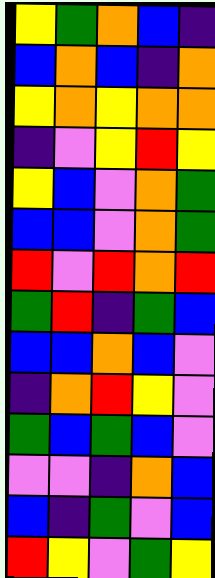[["yellow", "green", "orange", "blue", "indigo"], ["blue", "orange", "blue", "indigo", "orange"], ["yellow", "orange", "yellow", "orange", "orange"], ["indigo", "violet", "yellow", "red", "yellow"], ["yellow", "blue", "violet", "orange", "green"], ["blue", "blue", "violet", "orange", "green"], ["red", "violet", "red", "orange", "red"], ["green", "red", "indigo", "green", "blue"], ["blue", "blue", "orange", "blue", "violet"], ["indigo", "orange", "red", "yellow", "violet"], ["green", "blue", "green", "blue", "violet"], ["violet", "violet", "indigo", "orange", "blue"], ["blue", "indigo", "green", "violet", "blue"], ["red", "yellow", "violet", "green", "yellow"]]